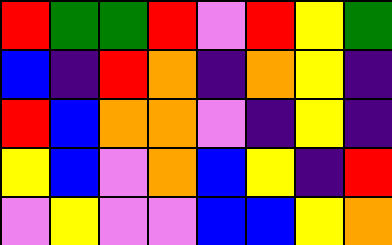[["red", "green", "green", "red", "violet", "red", "yellow", "green"], ["blue", "indigo", "red", "orange", "indigo", "orange", "yellow", "indigo"], ["red", "blue", "orange", "orange", "violet", "indigo", "yellow", "indigo"], ["yellow", "blue", "violet", "orange", "blue", "yellow", "indigo", "red"], ["violet", "yellow", "violet", "violet", "blue", "blue", "yellow", "orange"]]